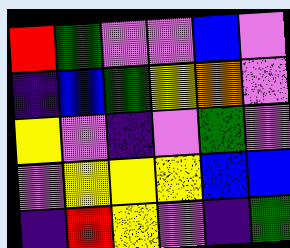[["red", "green", "violet", "violet", "blue", "violet"], ["indigo", "blue", "green", "yellow", "orange", "violet"], ["yellow", "violet", "indigo", "violet", "green", "violet"], ["violet", "yellow", "yellow", "yellow", "blue", "blue"], ["indigo", "red", "yellow", "violet", "indigo", "green"]]